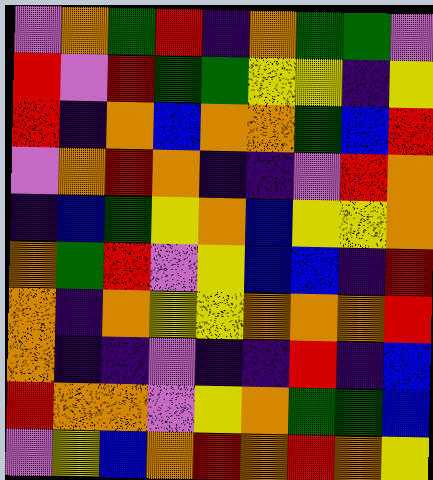[["violet", "orange", "green", "red", "indigo", "orange", "green", "green", "violet"], ["red", "violet", "red", "green", "green", "yellow", "yellow", "indigo", "yellow"], ["red", "indigo", "orange", "blue", "orange", "orange", "green", "blue", "red"], ["violet", "orange", "red", "orange", "indigo", "indigo", "violet", "red", "orange"], ["indigo", "blue", "green", "yellow", "orange", "blue", "yellow", "yellow", "orange"], ["orange", "green", "red", "violet", "yellow", "blue", "blue", "indigo", "red"], ["orange", "indigo", "orange", "yellow", "yellow", "orange", "orange", "orange", "red"], ["orange", "indigo", "indigo", "violet", "indigo", "indigo", "red", "indigo", "blue"], ["red", "orange", "orange", "violet", "yellow", "orange", "green", "green", "blue"], ["violet", "yellow", "blue", "orange", "red", "orange", "red", "orange", "yellow"]]